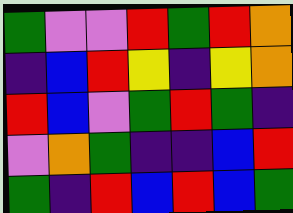[["green", "violet", "violet", "red", "green", "red", "orange"], ["indigo", "blue", "red", "yellow", "indigo", "yellow", "orange"], ["red", "blue", "violet", "green", "red", "green", "indigo"], ["violet", "orange", "green", "indigo", "indigo", "blue", "red"], ["green", "indigo", "red", "blue", "red", "blue", "green"]]